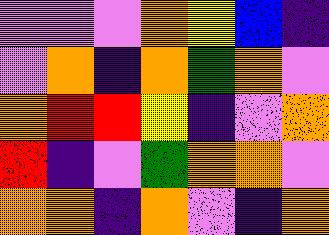[["violet", "violet", "violet", "orange", "yellow", "blue", "indigo"], ["violet", "orange", "indigo", "orange", "green", "orange", "violet"], ["orange", "red", "red", "yellow", "indigo", "violet", "orange"], ["red", "indigo", "violet", "green", "orange", "orange", "violet"], ["orange", "orange", "indigo", "orange", "violet", "indigo", "orange"]]